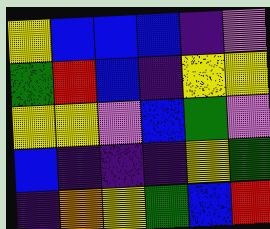[["yellow", "blue", "blue", "blue", "indigo", "violet"], ["green", "red", "blue", "indigo", "yellow", "yellow"], ["yellow", "yellow", "violet", "blue", "green", "violet"], ["blue", "indigo", "indigo", "indigo", "yellow", "green"], ["indigo", "orange", "yellow", "green", "blue", "red"]]